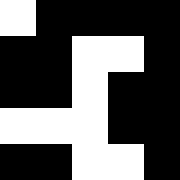[["white", "black", "black", "black", "black"], ["black", "black", "white", "white", "black"], ["black", "black", "white", "black", "black"], ["white", "white", "white", "black", "black"], ["black", "black", "white", "white", "black"]]